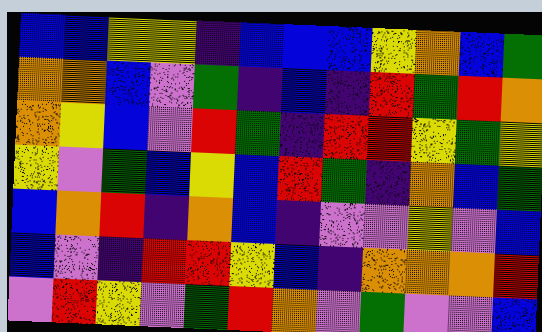[["blue", "blue", "yellow", "yellow", "indigo", "blue", "blue", "blue", "yellow", "orange", "blue", "green"], ["orange", "orange", "blue", "violet", "green", "indigo", "blue", "indigo", "red", "green", "red", "orange"], ["orange", "yellow", "blue", "violet", "red", "green", "indigo", "red", "red", "yellow", "green", "yellow"], ["yellow", "violet", "green", "blue", "yellow", "blue", "red", "green", "indigo", "orange", "blue", "green"], ["blue", "orange", "red", "indigo", "orange", "blue", "indigo", "violet", "violet", "yellow", "violet", "blue"], ["blue", "violet", "indigo", "red", "red", "yellow", "blue", "indigo", "orange", "orange", "orange", "red"], ["violet", "red", "yellow", "violet", "green", "red", "orange", "violet", "green", "violet", "violet", "blue"]]